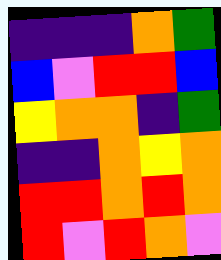[["indigo", "indigo", "indigo", "orange", "green"], ["blue", "violet", "red", "red", "blue"], ["yellow", "orange", "orange", "indigo", "green"], ["indigo", "indigo", "orange", "yellow", "orange"], ["red", "red", "orange", "red", "orange"], ["red", "violet", "red", "orange", "violet"]]